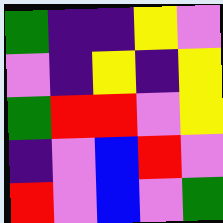[["green", "indigo", "indigo", "yellow", "violet"], ["violet", "indigo", "yellow", "indigo", "yellow"], ["green", "red", "red", "violet", "yellow"], ["indigo", "violet", "blue", "red", "violet"], ["red", "violet", "blue", "violet", "green"]]